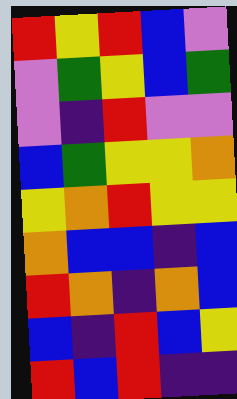[["red", "yellow", "red", "blue", "violet"], ["violet", "green", "yellow", "blue", "green"], ["violet", "indigo", "red", "violet", "violet"], ["blue", "green", "yellow", "yellow", "orange"], ["yellow", "orange", "red", "yellow", "yellow"], ["orange", "blue", "blue", "indigo", "blue"], ["red", "orange", "indigo", "orange", "blue"], ["blue", "indigo", "red", "blue", "yellow"], ["red", "blue", "red", "indigo", "indigo"]]